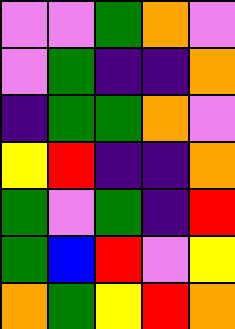[["violet", "violet", "green", "orange", "violet"], ["violet", "green", "indigo", "indigo", "orange"], ["indigo", "green", "green", "orange", "violet"], ["yellow", "red", "indigo", "indigo", "orange"], ["green", "violet", "green", "indigo", "red"], ["green", "blue", "red", "violet", "yellow"], ["orange", "green", "yellow", "red", "orange"]]